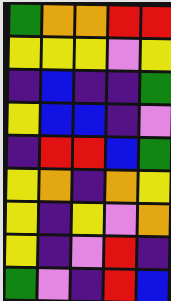[["green", "orange", "orange", "red", "red"], ["yellow", "yellow", "yellow", "violet", "yellow"], ["indigo", "blue", "indigo", "indigo", "green"], ["yellow", "blue", "blue", "indigo", "violet"], ["indigo", "red", "red", "blue", "green"], ["yellow", "orange", "indigo", "orange", "yellow"], ["yellow", "indigo", "yellow", "violet", "orange"], ["yellow", "indigo", "violet", "red", "indigo"], ["green", "violet", "indigo", "red", "blue"]]